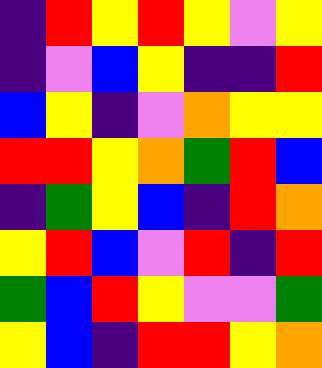[["indigo", "red", "yellow", "red", "yellow", "violet", "yellow"], ["indigo", "violet", "blue", "yellow", "indigo", "indigo", "red"], ["blue", "yellow", "indigo", "violet", "orange", "yellow", "yellow"], ["red", "red", "yellow", "orange", "green", "red", "blue"], ["indigo", "green", "yellow", "blue", "indigo", "red", "orange"], ["yellow", "red", "blue", "violet", "red", "indigo", "red"], ["green", "blue", "red", "yellow", "violet", "violet", "green"], ["yellow", "blue", "indigo", "red", "red", "yellow", "orange"]]